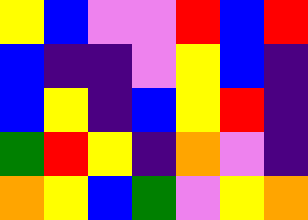[["yellow", "blue", "violet", "violet", "red", "blue", "red"], ["blue", "indigo", "indigo", "violet", "yellow", "blue", "indigo"], ["blue", "yellow", "indigo", "blue", "yellow", "red", "indigo"], ["green", "red", "yellow", "indigo", "orange", "violet", "indigo"], ["orange", "yellow", "blue", "green", "violet", "yellow", "orange"]]